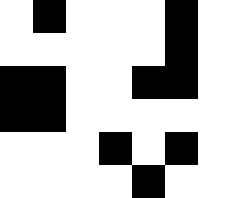[["white", "black", "white", "white", "white", "black", "white"], ["white", "white", "white", "white", "white", "black", "white"], ["black", "black", "white", "white", "black", "black", "white"], ["black", "black", "white", "white", "white", "white", "white"], ["white", "white", "white", "black", "white", "black", "white"], ["white", "white", "white", "white", "black", "white", "white"]]